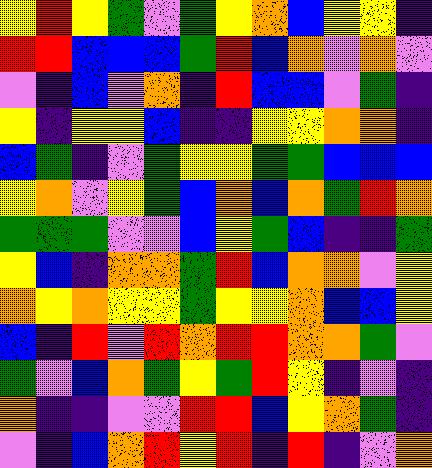[["yellow", "red", "yellow", "green", "violet", "green", "yellow", "orange", "blue", "yellow", "yellow", "indigo"], ["red", "red", "blue", "blue", "blue", "green", "red", "blue", "orange", "violet", "orange", "violet"], ["violet", "indigo", "blue", "violet", "orange", "indigo", "red", "blue", "blue", "violet", "green", "indigo"], ["yellow", "indigo", "yellow", "yellow", "blue", "indigo", "indigo", "yellow", "yellow", "orange", "orange", "indigo"], ["blue", "green", "indigo", "violet", "green", "yellow", "yellow", "green", "green", "blue", "blue", "blue"], ["yellow", "orange", "violet", "yellow", "green", "blue", "orange", "blue", "orange", "green", "red", "orange"], ["green", "green", "green", "violet", "violet", "blue", "yellow", "green", "blue", "indigo", "indigo", "green"], ["yellow", "blue", "indigo", "orange", "orange", "green", "red", "blue", "orange", "orange", "violet", "yellow"], ["orange", "yellow", "orange", "yellow", "yellow", "green", "yellow", "yellow", "orange", "blue", "blue", "yellow"], ["blue", "indigo", "red", "violet", "red", "orange", "red", "red", "orange", "orange", "green", "violet"], ["green", "violet", "blue", "orange", "green", "yellow", "green", "red", "yellow", "indigo", "violet", "indigo"], ["orange", "indigo", "indigo", "violet", "violet", "red", "red", "blue", "yellow", "orange", "green", "indigo"], ["violet", "indigo", "blue", "orange", "red", "yellow", "red", "indigo", "red", "indigo", "violet", "orange"]]